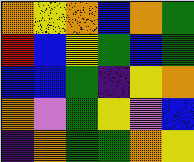[["orange", "yellow", "orange", "blue", "orange", "green"], ["red", "blue", "yellow", "green", "blue", "green"], ["blue", "blue", "green", "indigo", "yellow", "orange"], ["orange", "violet", "green", "yellow", "violet", "blue"], ["indigo", "orange", "green", "green", "orange", "yellow"]]